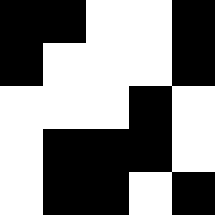[["black", "black", "white", "white", "black"], ["black", "white", "white", "white", "black"], ["white", "white", "white", "black", "white"], ["white", "black", "black", "black", "white"], ["white", "black", "black", "white", "black"]]